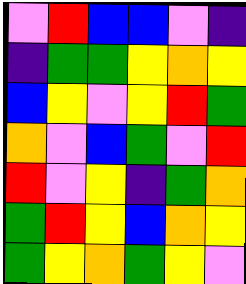[["violet", "red", "blue", "blue", "violet", "indigo"], ["indigo", "green", "green", "yellow", "orange", "yellow"], ["blue", "yellow", "violet", "yellow", "red", "green"], ["orange", "violet", "blue", "green", "violet", "red"], ["red", "violet", "yellow", "indigo", "green", "orange"], ["green", "red", "yellow", "blue", "orange", "yellow"], ["green", "yellow", "orange", "green", "yellow", "violet"]]